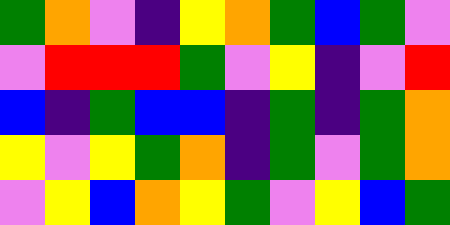[["green", "orange", "violet", "indigo", "yellow", "orange", "green", "blue", "green", "violet"], ["violet", "red", "red", "red", "green", "violet", "yellow", "indigo", "violet", "red"], ["blue", "indigo", "green", "blue", "blue", "indigo", "green", "indigo", "green", "orange"], ["yellow", "violet", "yellow", "green", "orange", "indigo", "green", "violet", "green", "orange"], ["violet", "yellow", "blue", "orange", "yellow", "green", "violet", "yellow", "blue", "green"]]